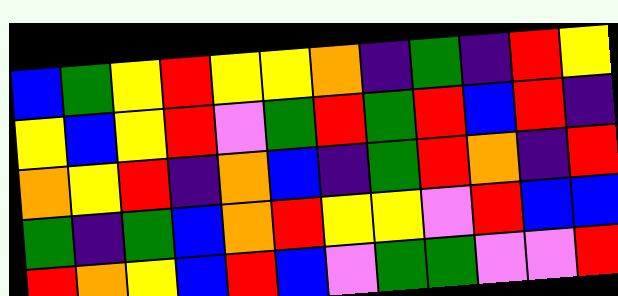[["blue", "green", "yellow", "red", "yellow", "yellow", "orange", "indigo", "green", "indigo", "red", "yellow"], ["yellow", "blue", "yellow", "red", "violet", "green", "red", "green", "red", "blue", "red", "indigo"], ["orange", "yellow", "red", "indigo", "orange", "blue", "indigo", "green", "red", "orange", "indigo", "red"], ["green", "indigo", "green", "blue", "orange", "red", "yellow", "yellow", "violet", "red", "blue", "blue"], ["red", "orange", "yellow", "blue", "red", "blue", "violet", "green", "green", "violet", "violet", "red"]]